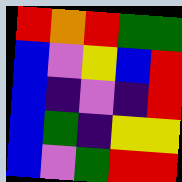[["red", "orange", "red", "green", "green"], ["blue", "violet", "yellow", "blue", "red"], ["blue", "indigo", "violet", "indigo", "red"], ["blue", "green", "indigo", "yellow", "yellow"], ["blue", "violet", "green", "red", "red"]]